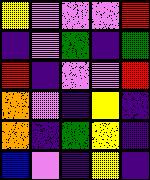[["yellow", "violet", "violet", "violet", "red"], ["indigo", "violet", "green", "indigo", "green"], ["red", "indigo", "violet", "violet", "red"], ["orange", "violet", "indigo", "yellow", "indigo"], ["orange", "indigo", "green", "yellow", "indigo"], ["blue", "violet", "indigo", "yellow", "indigo"]]